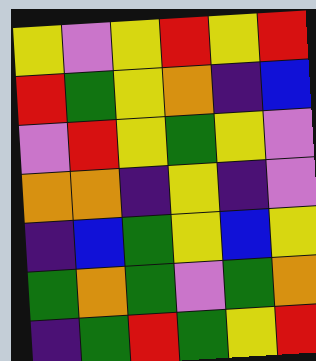[["yellow", "violet", "yellow", "red", "yellow", "red"], ["red", "green", "yellow", "orange", "indigo", "blue"], ["violet", "red", "yellow", "green", "yellow", "violet"], ["orange", "orange", "indigo", "yellow", "indigo", "violet"], ["indigo", "blue", "green", "yellow", "blue", "yellow"], ["green", "orange", "green", "violet", "green", "orange"], ["indigo", "green", "red", "green", "yellow", "red"]]